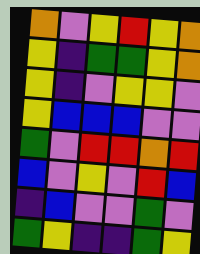[["orange", "violet", "yellow", "red", "yellow", "orange"], ["yellow", "indigo", "green", "green", "yellow", "orange"], ["yellow", "indigo", "violet", "yellow", "yellow", "violet"], ["yellow", "blue", "blue", "blue", "violet", "violet"], ["green", "violet", "red", "red", "orange", "red"], ["blue", "violet", "yellow", "violet", "red", "blue"], ["indigo", "blue", "violet", "violet", "green", "violet"], ["green", "yellow", "indigo", "indigo", "green", "yellow"]]